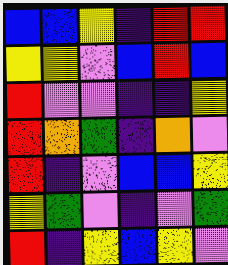[["blue", "blue", "yellow", "indigo", "red", "red"], ["yellow", "yellow", "violet", "blue", "red", "blue"], ["red", "violet", "violet", "indigo", "indigo", "yellow"], ["red", "orange", "green", "indigo", "orange", "violet"], ["red", "indigo", "violet", "blue", "blue", "yellow"], ["yellow", "green", "violet", "indigo", "violet", "green"], ["red", "indigo", "yellow", "blue", "yellow", "violet"]]